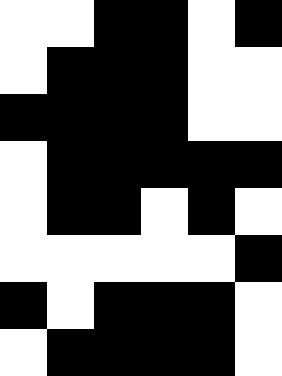[["white", "white", "black", "black", "white", "black"], ["white", "black", "black", "black", "white", "white"], ["black", "black", "black", "black", "white", "white"], ["white", "black", "black", "black", "black", "black"], ["white", "black", "black", "white", "black", "white"], ["white", "white", "white", "white", "white", "black"], ["black", "white", "black", "black", "black", "white"], ["white", "black", "black", "black", "black", "white"]]